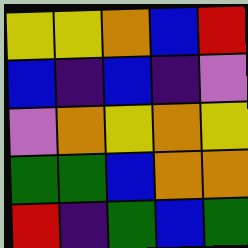[["yellow", "yellow", "orange", "blue", "red"], ["blue", "indigo", "blue", "indigo", "violet"], ["violet", "orange", "yellow", "orange", "yellow"], ["green", "green", "blue", "orange", "orange"], ["red", "indigo", "green", "blue", "green"]]